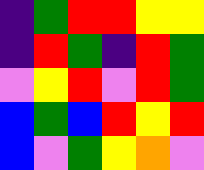[["indigo", "green", "red", "red", "yellow", "yellow"], ["indigo", "red", "green", "indigo", "red", "green"], ["violet", "yellow", "red", "violet", "red", "green"], ["blue", "green", "blue", "red", "yellow", "red"], ["blue", "violet", "green", "yellow", "orange", "violet"]]